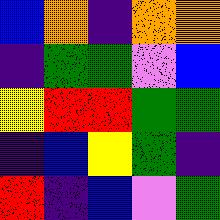[["blue", "orange", "indigo", "orange", "orange"], ["indigo", "green", "green", "violet", "blue"], ["yellow", "red", "red", "green", "green"], ["indigo", "blue", "yellow", "green", "indigo"], ["red", "indigo", "blue", "violet", "green"]]